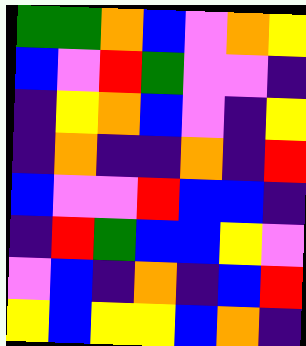[["green", "green", "orange", "blue", "violet", "orange", "yellow"], ["blue", "violet", "red", "green", "violet", "violet", "indigo"], ["indigo", "yellow", "orange", "blue", "violet", "indigo", "yellow"], ["indigo", "orange", "indigo", "indigo", "orange", "indigo", "red"], ["blue", "violet", "violet", "red", "blue", "blue", "indigo"], ["indigo", "red", "green", "blue", "blue", "yellow", "violet"], ["violet", "blue", "indigo", "orange", "indigo", "blue", "red"], ["yellow", "blue", "yellow", "yellow", "blue", "orange", "indigo"]]